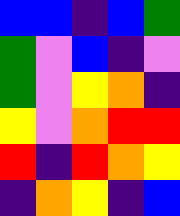[["blue", "blue", "indigo", "blue", "green"], ["green", "violet", "blue", "indigo", "violet"], ["green", "violet", "yellow", "orange", "indigo"], ["yellow", "violet", "orange", "red", "red"], ["red", "indigo", "red", "orange", "yellow"], ["indigo", "orange", "yellow", "indigo", "blue"]]